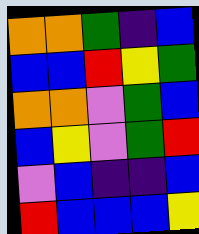[["orange", "orange", "green", "indigo", "blue"], ["blue", "blue", "red", "yellow", "green"], ["orange", "orange", "violet", "green", "blue"], ["blue", "yellow", "violet", "green", "red"], ["violet", "blue", "indigo", "indigo", "blue"], ["red", "blue", "blue", "blue", "yellow"]]